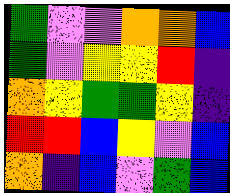[["green", "violet", "violet", "orange", "orange", "blue"], ["green", "violet", "yellow", "yellow", "red", "indigo"], ["orange", "yellow", "green", "green", "yellow", "indigo"], ["red", "red", "blue", "yellow", "violet", "blue"], ["orange", "indigo", "blue", "violet", "green", "blue"]]